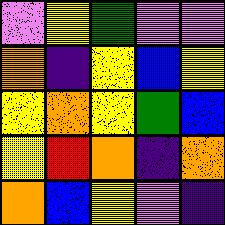[["violet", "yellow", "green", "violet", "violet"], ["orange", "indigo", "yellow", "blue", "yellow"], ["yellow", "orange", "yellow", "green", "blue"], ["yellow", "red", "orange", "indigo", "orange"], ["orange", "blue", "yellow", "violet", "indigo"]]